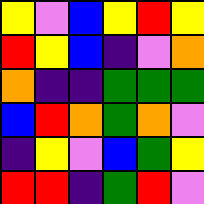[["yellow", "violet", "blue", "yellow", "red", "yellow"], ["red", "yellow", "blue", "indigo", "violet", "orange"], ["orange", "indigo", "indigo", "green", "green", "green"], ["blue", "red", "orange", "green", "orange", "violet"], ["indigo", "yellow", "violet", "blue", "green", "yellow"], ["red", "red", "indigo", "green", "red", "violet"]]